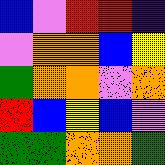[["blue", "violet", "red", "red", "indigo"], ["violet", "orange", "orange", "blue", "yellow"], ["green", "orange", "orange", "violet", "orange"], ["red", "blue", "yellow", "blue", "violet"], ["green", "green", "orange", "orange", "green"]]